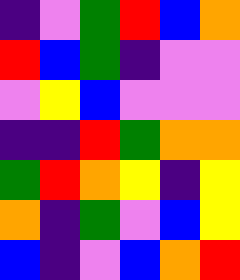[["indigo", "violet", "green", "red", "blue", "orange"], ["red", "blue", "green", "indigo", "violet", "violet"], ["violet", "yellow", "blue", "violet", "violet", "violet"], ["indigo", "indigo", "red", "green", "orange", "orange"], ["green", "red", "orange", "yellow", "indigo", "yellow"], ["orange", "indigo", "green", "violet", "blue", "yellow"], ["blue", "indigo", "violet", "blue", "orange", "red"]]